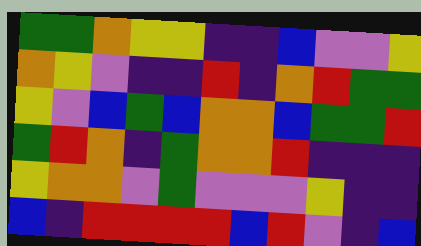[["green", "green", "orange", "yellow", "yellow", "indigo", "indigo", "blue", "violet", "violet", "yellow"], ["orange", "yellow", "violet", "indigo", "indigo", "red", "indigo", "orange", "red", "green", "green"], ["yellow", "violet", "blue", "green", "blue", "orange", "orange", "blue", "green", "green", "red"], ["green", "red", "orange", "indigo", "green", "orange", "orange", "red", "indigo", "indigo", "indigo"], ["yellow", "orange", "orange", "violet", "green", "violet", "violet", "violet", "yellow", "indigo", "indigo"], ["blue", "indigo", "red", "red", "red", "red", "blue", "red", "violet", "indigo", "blue"]]